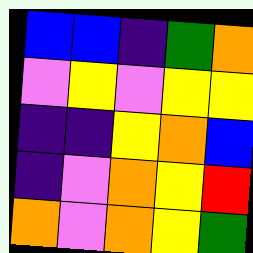[["blue", "blue", "indigo", "green", "orange"], ["violet", "yellow", "violet", "yellow", "yellow"], ["indigo", "indigo", "yellow", "orange", "blue"], ["indigo", "violet", "orange", "yellow", "red"], ["orange", "violet", "orange", "yellow", "green"]]